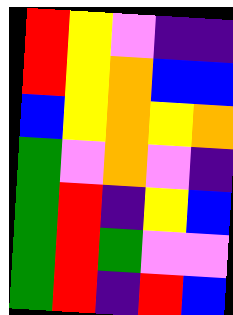[["red", "yellow", "violet", "indigo", "indigo"], ["red", "yellow", "orange", "blue", "blue"], ["blue", "yellow", "orange", "yellow", "orange"], ["green", "violet", "orange", "violet", "indigo"], ["green", "red", "indigo", "yellow", "blue"], ["green", "red", "green", "violet", "violet"], ["green", "red", "indigo", "red", "blue"]]